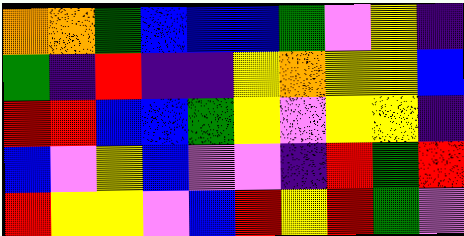[["orange", "orange", "green", "blue", "blue", "blue", "green", "violet", "yellow", "indigo"], ["green", "indigo", "red", "indigo", "indigo", "yellow", "orange", "yellow", "yellow", "blue"], ["red", "red", "blue", "blue", "green", "yellow", "violet", "yellow", "yellow", "indigo"], ["blue", "violet", "yellow", "blue", "violet", "violet", "indigo", "red", "green", "red"], ["red", "yellow", "yellow", "violet", "blue", "red", "yellow", "red", "green", "violet"]]